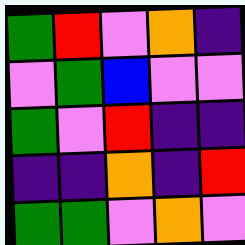[["green", "red", "violet", "orange", "indigo"], ["violet", "green", "blue", "violet", "violet"], ["green", "violet", "red", "indigo", "indigo"], ["indigo", "indigo", "orange", "indigo", "red"], ["green", "green", "violet", "orange", "violet"]]